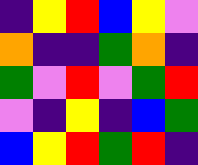[["indigo", "yellow", "red", "blue", "yellow", "violet"], ["orange", "indigo", "indigo", "green", "orange", "indigo"], ["green", "violet", "red", "violet", "green", "red"], ["violet", "indigo", "yellow", "indigo", "blue", "green"], ["blue", "yellow", "red", "green", "red", "indigo"]]